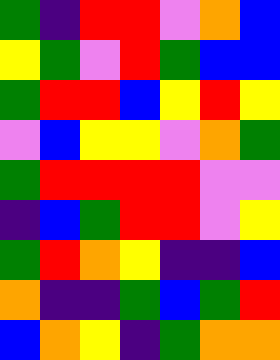[["green", "indigo", "red", "red", "violet", "orange", "blue"], ["yellow", "green", "violet", "red", "green", "blue", "blue"], ["green", "red", "red", "blue", "yellow", "red", "yellow"], ["violet", "blue", "yellow", "yellow", "violet", "orange", "green"], ["green", "red", "red", "red", "red", "violet", "violet"], ["indigo", "blue", "green", "red", "red", "violet", "yellow"], ["green", "red", "orange", "yellow", "indigo", "indigo", "blue"], ["orange", "indigo", "indigo", "green", "blue", "green", "red"], ["blue", "orange", "yellow", "indigo", "green", "orange", "orange"]]